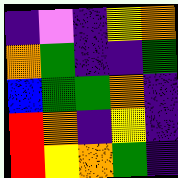[["indigo", "violet", "indigo", "yellow", "orange"], ["orange", "green", "indigo", "indigo", "green"], ["blue", "green", "green", "orange", "indigo"], ["red", "orange", "indigo", "yellow", "indigo"], ["red", "yellow", "orange", "green", "indigo"]]